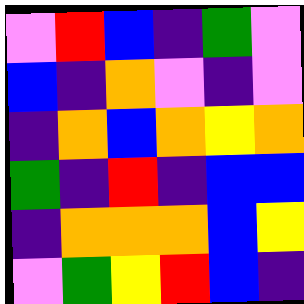[["violet", "red", "blue", "indigo", "green", "violet"], ["blue", "indigo", "orange", "violet", "indigo", "violet"], ["indigo", "orange", "blue", "orange", "yellow", "orange"], ["green", "indigo", "red", "indigo", "blue", "blue"], ["indigo", "orange", "orange", "orange", "blue", "yellow"], ["violet", "green", "yellow", "red", "blue", "indigo"]]